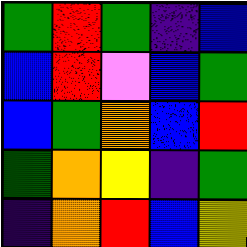[["green", "red", "green", "indigo", "blue"], ["blue", "red", "violet", "blue", "green"], ["blue", "green", "orange", "blue", "red"], ["green", "orange", "yellow", "indigo", "green"], ["indigo", "orange", "red", "blue", "yellow"]]